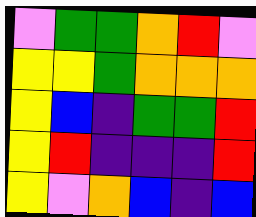[["violet", "green", "green", "orange", "red", "violet"], ["yellow", "yellow", "green", "orange", "orange", "orange"], ["yellow", "blue", "indigo", "green", "green", "red"], ["yellow", "red", "indigo", "indigo", "indigo", "red"], ["yellow", "violet", "orange", "blue", "indigo", "blue"]]